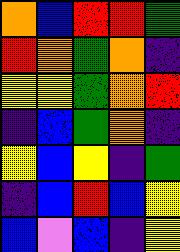[["orange", "blue", "red", "red", "green"], ["red", "orange", "green", "orange", "indigo"], ["yellow", "yellow", "green", "orange", "red"], ["indigo", "blue", "green", "orange", "indigo"], ["yellow", "blue", "yellow", "indigo", "green"], ["indigo", "blue", "red", "blue", "yellow"], ["blue", "violet", "blue", "indigo", "yellow"]]